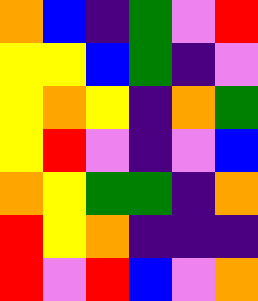[["orange", "blue", "indigo", "green", "violet", "red"], ["yellow", "yellow", "blue", "green", "indigo", "violet"], ["yellow", "orange", "yellow", "indigo", "orange", "green"], ["yellow", "red", "violet", "indigo", "violet", "blue"], ["orange", "yellow", "green", "green", "indigo", "orange"], ["red", "yellow", "orange", "indigo", "indigo", "indigo"], ["red", "violet", "red", "blue", "violet", "orange"]]